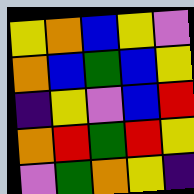[["yellow", "orange", "blue", "yellow", "violet"], ["orange", "blue", "green", "blue", "yellow"], ["indigo", "yellow", "violet", "blue", "red"], ["orange", "red", "green", "red", "yellow"], ["violet", "green", "orange", "yellow", "indigo"]]